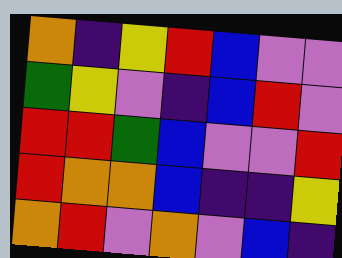[["orange", "indigo", "yellow", "red", "blue", "violet", "violet"], ["green", "yellow", "violet", "indigo", "blue", "red", "violet"], ["red", "red", "green", "blue", "violet", "violet", "red"], ["red", "orange", "orange", "blue", "indigo", "indigo", "yellow"], ["orange", "red", "violet", "orange", "violet", "blue", "indigo"]]